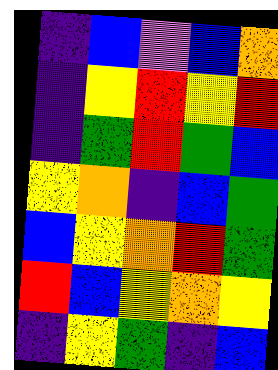[["indigo", "blue", "violet", "blue", "orange"], ["indigo", "yellow", "red", "yellow", "red"], ["indigo", "green", "red", "green", "blue"], ["yellow", "orange", "indigo", "blue", "green"], ["blue", "yellow", "orange", "red", "green"], ["red", "blue", "yellow", "orange", "yellow"], ["indigo", "yellow", "green", "indigo", "blue"]]